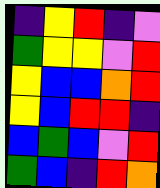[["indigo", "yellow", "red", "indigo", "violet"], ["green", "yellow", "yellow", "violet", "red"], ["yellow", "blue", "blue", "orange", "red"], ["yellow", "blue", "red", "red", "indigo"], ["blue", "green", "blue", "violet", "red"], ["green", "blue", "indigo", "red", "orange"]]